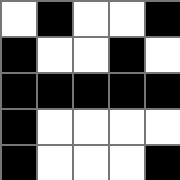[["white", "black", "white", "white", "black"], ["black", "white", "white", "black", "white"], ["black", "black", "black", "black", "black"], ["black", "white", "white", "white", "white"], ["black", "white", "white", "white", "black"]]